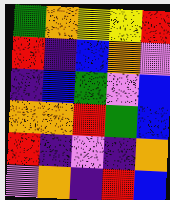[["green", "orange", "yellow", "yellow", "red"], ["red", "indigo", "blue", "orange", "violet"], ["indigo", "blue", "green", "violet", "blue"], ["orange", "orange", "red", "green", "blue"], ["red", "indigo", "violet", "indigo", "orange"], ["violet", "orange", "indigo", "red", "blue"]]